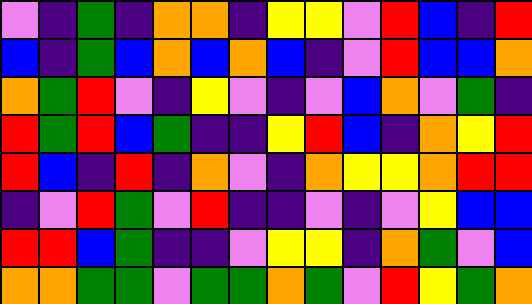[["violet", "indigo", "green", "indigo", "orange", "orange", "indigo", "yellow", "yellow", "violet", "red", "blue", "indigo", "red"], ["blue", "indigo", "green", "blue", "orange", "blue", "orange", "blue", "indigo", "violet", "red", "blue", "blue", "orange"], ["orange", "green", "red", "violet", "indigo", "yellow", "violet", "indigo", "violet", "blue", "orange", "violet", "green", "indigo"], ["red", "green", "red", "blue", "green", "indigo", "indigo", "yellow", "red", "blue", "indigo", "orange", "yellow", "red"], ["red", "blue", "indigo", "red", "indigo", "orange", "violet", "indigo", "orange", "yellow", "yellow", "orange", "red", "red"], ["indigo", "violet", "red", "green", "violet", "red", "indigo", "indigo", "violet", "indigo", "violet", "yellow", "blue", "blue"], ["red", "red", "blue", "green", "indigo", "indigo", "violet", "yellow", "yellow", "indigo", "orange", "green", "violet", "blue"], ["orange", "orange", "green", "green", "violet", "green", "green", "orange", "green", "violet", "red", "yellow", "green", "orange"]]